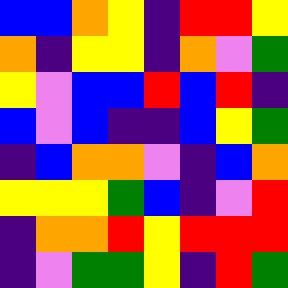[["blue", "blue", "orange", "yellow", "indigo", "red", "red", "yellow"], ["orange", "indigo", "yellow", "yellow", "indigo", "orange", "violet", "green"], ["yellow", "violet", "blue", "blue", "red", "blue", "red", "indigo"], ["blue", "violet", "blue", "indigo", "indigo", "blue", "yellow", "green"], ["indigo", "blue", "orange", "orange", "violet", "indigo", "blue", "orange"], ["yellow", "yellow", "yellow", "green", "blue", "indigo", "violet", "red"], ["indigo", "orange", "orange", "red", "yellow", "red", "red", "red"], ["indigo", "violet", "green", "green", "yellow", "indigo", "red", "green"]]